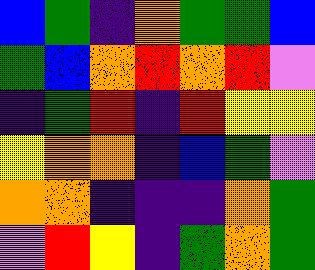[["blue", "green", "indigo", "orange", "green", "green", "blue"], ["green", "blue", "orange", "red", "orange", "red", "violet"], ["indigo", "green", "red", "indigo", "red", "yellow", "yellow"], ["yellow", "orange", "orange", "indigo", "blue", "green", "violet"], ["orange", "orange", "indigo", "indigo", "indigo", "orange", "green"], ["violet", "red", "yellow", "indigo", "green", "orange", "green"]]